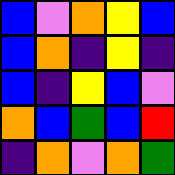[["blue", "violet", "orange", "yellow", "blue"], ["blue", "orange", "indigo", "yellow", "indigo"], ["blue", "indigo", "yellow", "blue", "violet"], ["orange", "blue", "green", "blue", "red"], ["indigo", "orange", "violet", "orange", "green"]]